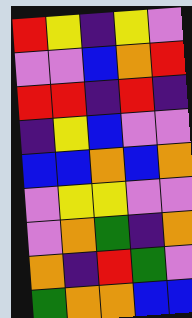[["red", "yellow", "indigo", "yellow", "violet"], ["violet", "violet", "blue", "orange", "red"], ["red", "red", "indigo", "red", "indigo"], ["indigo", "yellow", "blue", "violet", "violet"], ["blue", "blue", "orange", "blue", "orange"], ["violet", "yellow", "yellow", "violet", "violet"], ["violet", "orange", "green", "indigo", "orange"], ["orange", "indigo", "red", "green", "violet"], ["green", "orange", "orange", "blue", "blue"]]